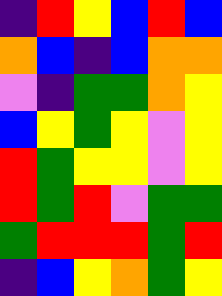[["indigo", "red", "yellow", "blue", "red", "blue"], ["orange", "blue", "indigo", "blue", "orange", "orange"], ["violet", "indigo", "green", "green", "orange", "yellow"], ["blue", "yellow", "green", "yellow", "violet", "yellow"], ["red", "green", "yellow", "yellow", "violet", "yellow"], ["red", "green", "red", "violet", "green", "green"], ["green", "red", "red", "red", "green", "red"], ["indigo", "blue", "yellow", "orange", "green", "yellow"]]